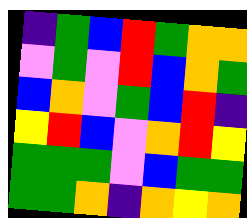[["indigo", "green", "blue", "red", "green", "orange", "orange"], ["violet", "green", "violet", "red", "blue", "orange", "green"], ["blue", "orange", "violet", "green", "blue", "red", "indigo"], ["yellow", "red", "blue", "violet", "orange", "red", "yellow"], ["green", "green", "green", "violet", "blue", "green", "green"], ["green", "green", "orange", "indigo", "orange", "yellow", "orange"]]